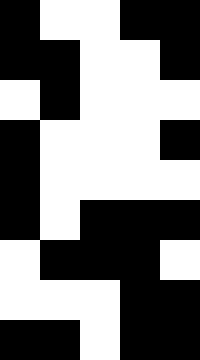[["black", "white", "white", "black", "black"], ["black", "black", "white", "white", "black"], ["white", "black", "white", "white", "white"], ["black", "white", "white", "white", "black"], ["black", "white", "white", "white", "white"], ["black", "white", "black", "black", "black"], ["white", "black", "black", "black", "white"], ["white", "white", "white", "black", "black"], ["black", "black", "white", "black", "black"]]